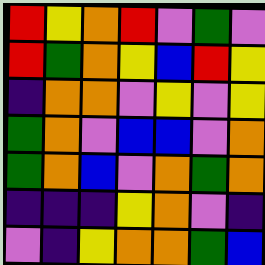[["red", "yellow", "orange", "red", "violet", "green", "violet"], ["red", "green", "orange", "yellow", "blue", "red", "yellow"], ["indigo", "orange", "orange", "violet", "yellow", "violet", "yellow"], ["green", "orange", "violet", "blue", "blue", "violet", "orange"], ["green", "orange", "blue", "violet", "orange", "green", "orange"], ["indigo", "indigo", "indigo", "yellow", "orange", "violet", "indigo"], ["violet", "indigo", "yellow", "orange", "orange", "green", "blue"]]